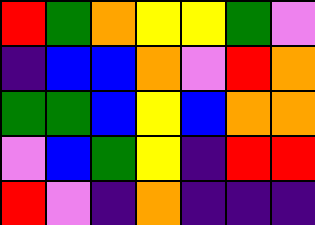[["red", "green", "orange", "yellow", "yellow", "green", "violet"], ["indigo", "blue", "blue", "orange", "violet", "red", "orange"], ["green", "green", "blue", "yellow", "blue", "orange", "orange"], ["violet", "blue", "green", "yellow", "indigo", "red", "red"], ["red", "violet", "indigo", "orange", "indigo", "indigo", "indigo"]]